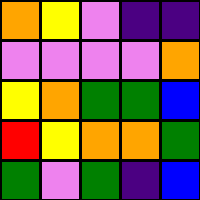[["orange", "yellow", "violet", "indigo", "indigo"], ["violet", "violet", "violet", "violet", "orange"], ["yellow", "orange", "green", "green", "blue"], ["red", "yellow", "orange", "orange", "green"], ["green", "violet", "green", "indigo", "blue"]]